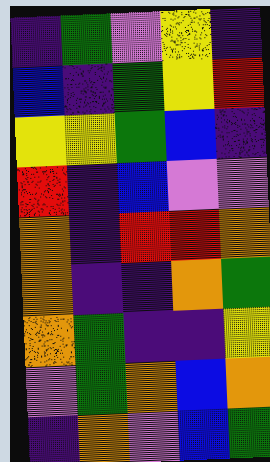[["indigo", "green", "violet", "yellow", "indigo"], ["blue", "indigo", "green", "yellow", "red"], ["yellow", "yellow", "green", "blue", "indigo"], ["red", "indigo", "blue", "violet", "violet"], ["orange", "indigo", "red", "red", "orange"], ["orange", "indigo", "indigo", "orange", "green"], ["orange", "green", "indigo", "indigo", "yellow"], ["violet", "green", "orange", "blue", "orange"], ["indigo", "orange", "violet", "blue", "green"]]